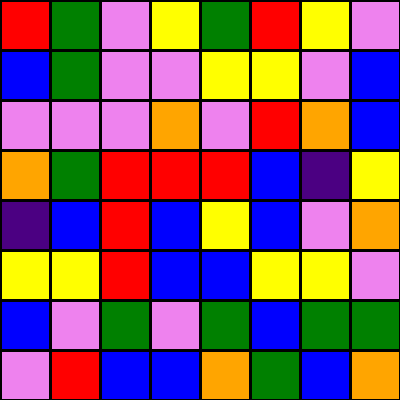[["red", "green", "violet", "yellow", "green", "red", "yellow", "violet"], ["blue", "green", "violet", "violet", "yellow", "yellow", "violet", "blue"], ["violet", "violet", "violet", "orange", "violet", "red", "orange", "blue"], ["orange", "green", "red", "red", "red", "blue", "indigo", "yellow"], ["indigo", "blue", "red", "blue", "yellow", "blue", "violet", "orange"], ["yellow", "yellow", "red", "blue", "blue", "yellow", "yellow", "violet"], ["blue", "violet", "green", "violet", "green", "blue", "green", "green"], ["violet", "red", "blue", "blue", "orange", "green", "blue", "orange"]]